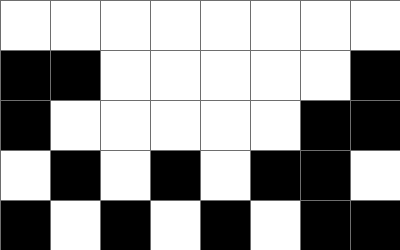[["white", "white", "white", "white", "white", "white", "white", "white"], ["black", "black", "white", "white", "white", "white", "white", "black"], ["black", "white", "white", "white", "white", "white", "black", "black"], ["white", "black", "white", "black", "white", "black", "black", "white"], ["black", "white", "black", "white", "black", "white", "black", "black"]]